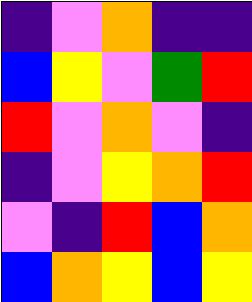[["indigo", "violet", "orange", "indigo", "indigo"], ["blue", "yellow", "violet", "green", "red"], ["red", "violet", "orange", "violet", "indigo"], ["indigo", "violet", "yellow", "orange", "red"], ["violet", "indigo", "red", "blue", "orange"], ["blue", "orange", "yellow", "blue", "yellow"]]